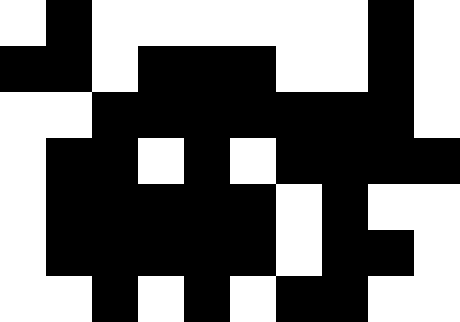[["white", "black", "white", "white", "white", "white", "white", "white", "black", "white"], ["black", "black", "white", "black", "black", "black", "white", "white", "black", "white"], ["white", "white", "black", "black", "black", "black", "black", "black", "black", "white"], ["white", "black", "black", "white", "black", "white", "black", "black", "black", "black"], ["white", "black", "black", "black", "black", "black", "white", "black", "white", "white"], ["white", "black", "black", "black", "black", "black", "white", "black", "black", "white"], ["white", "white", "black", "white", "black", "white", "black", "black", "white", "white"]]